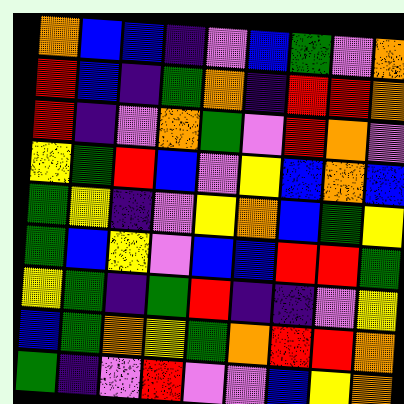[["orange", "blue", "blue", "indigo", "violet", "blue", "green", "violet", "orange"], ["red", "blue", "indigo", "green", "orange", "indigo", "red", "red", "orange"], ["red", "indigo", "violet", "orange", "green", "violet", "red", "orange", "violet"], ["yellow", "green", "red", "blue", "violet", "yellow", "blue", "orange", "blue"], ["green", "yellow", "indigo", "violet", "yellow", "orange", "blue", "green", "yellow"], ["green", "blue", "yellow", "violet", "blue", "blue", "red", "red", "green"], ["yellow", "green", "indigo", "green", "red", "indigo", "indigo", "violet", "yellow"], ["blue", "green", "orange", "yellow", "green", "orange", "red", "red", "orange"], ["green", "indigo", "violet", "red", "violet", "violet", "blue", "yellow", "orange"]]